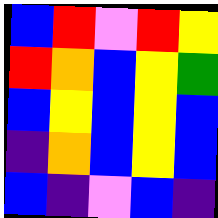[["blue", "red", "violet", "red", "yellow"], ["red", "orange", "blue", "yellow", "green"], ["blue", "yellow", "blue", "yellow", "blue"], ["indigo", "orange", "blue", "yellow", "blue"], ["blue", "indigo", "violet", "blue", "indigo"]]